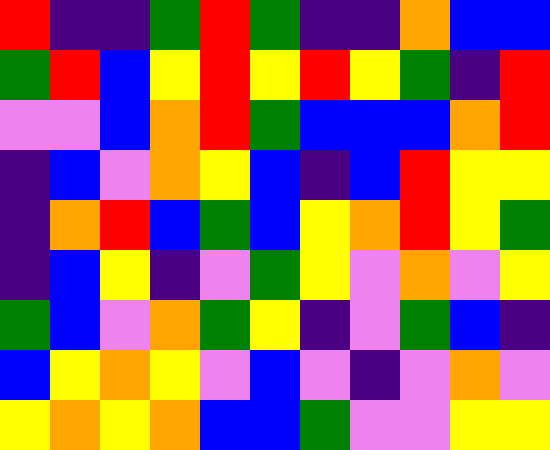[["red", "indigo", "indigo", "green", "red", "green", "indigo", "indigo", "orange", "blue", "blue"], ["green", "red", "blue", "yellow", "red", "yellow", "red", "yellow", "green", "indigo", "red"], ["violet", "violet", "blue", "orange", "red", "green", "blue", "blue", "blue", "orange", "red"], ["indigo", "blue", "violet", "orange", "yellow", "blue", "indigo", "blue", "red", "yellow", "yellow"], ["indigo", "orange", "red", "blue", "green", "blue", "yellow", "orange", "red", "yellow", "green"], ["indigo", "blue", "yellow", "indigo", "violet", "green", "yellow", "violet", "orange", "violet", "yellow"], ["green", "blue", "violet", "orange", "green", "yellow", "indigo", "violet", "green", "blue", "indigo"], ["blue", "yellow", "orange", "yellow", "violet", "blue", "violet", "indigo", "violet", "orange", "violet"], ["yellow", "orange", "yellow", "orange", "blue", "blue", "green", "violet", "violet", "yellow", "yellow"]]